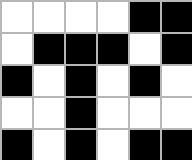[["white", "white", "white", "white", "black", "black"], ["white", "black", "black", "black", "white", "black"], ["black", "white", "black", "white", "black", "white"], ["white", "white", "black", "white", "white", "white"], ["black", "white", "black", "white", "black", "black"]]